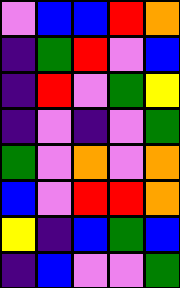[["violet", "blue", "blue", "red", "orange"], ["indigo", "green", "red", "violet", "blue"], ["indigo", "red", "violet", "green", "yellow"], ["indigo", "violet", "indigo", "violet", "green"], ["green", "violet", "orange", "violet", "orange"], ["blue", "violet", "red", "red", "orange"], ["yellow", "indigo", "blue", "green", "blue"], ["indigo", "blue", "violet", "violet", "green"]]